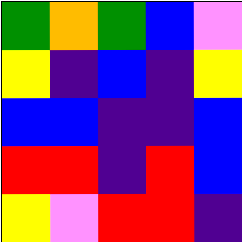[["green", "orange", "green", "blue", "violet"], ["yellow", "indigo", "blue", "indigo", "yellow"], ["blue", "blue", "indigo", "indigo", "blue"], ["red", "red", "indigo", "red", "blue"], ["yellow", "violet", "red", "red", "indigo"]]